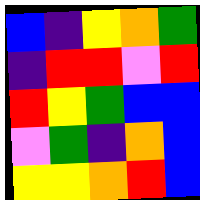[["blue", "indigo", "yellow", "orange", "green"], ["indigo", "red", "red", "violet", "red"], ["red", "yellow", "green", "blue", "blue"], ["violet", "green", "indigo", "orange", "blue"], ["yellow", "yellow", "orange", "red", "blue"]]